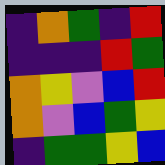[["indigo", "orange", "green", "indigo", "red"], ["indigo", "indigo", "indigo", "red", "green"], ["orange", "yellow", "violet", "blue", "red"], ["orange", "violet", "blue", "green", "yellow"], ["indigo", "green", "green", "yellow", "blue"]]